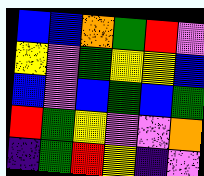[["blue", "blue", "orange", "green", "red", "violet"], ["yellow", "violet", "green", "yellow", "yellow", "blue"], ["blue", "violet", "blue", "green", "blue", "green"], ["red", "green", "yellow", "violet", "violet", "orange"], ["indigo", "green", "red", "yellow", "indigo", "violet"]]